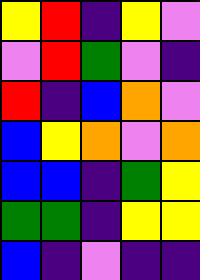[["yellow", "red", "indigo", "yellow", "violet"], ["violet", "red", "green", "violet", "indigo"], ["red", "indigo", "blue", "orange", "violet"], ["blue", "yellow", "orange", "violet", "orange"], ["blue", "blue", "indigo", "green", "yellow"], ["green", "green", "indigo", "yellow", "yellow"], ["blue", "indigo", "violet", "indigo", "indigo"]]